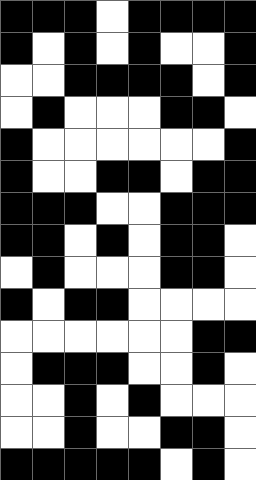[["black", "black", "black", "white", "black", "black", "black", "black"], ["black", "white", "black", "white", "black", "white", "white", "black"], ["white", "white", "black", "black", "black", "black", "white", "black"], ["white", "black", "white", "white", "white", "black", "black", "white"], ["black", "white", "white", "white", "white", "white", "white", "black"], ["black", "white", "white", "black", "black", "white", "black", "black"], ["black", "black", "black", "white", "white", "black", "black", "black"], ["black", "black", "white", "black", "white", "black", "black", "white"], ["white", "black", "white", "white", "white", "black", "black", "white"], ["black", "white", "black", "black", "white", "white", "white", "white"], ["white", "white", "white", "white", "white", "white", "black", "black"], ["white", "black", "black", "black", "white", "white", "black", "white"], ["white", "white", "black", "white", "black", "white", "white", "white"], ["white", "white", "black", "white", "white", "black", "black", "white"], ["black", "black", "black", "black", "black", "white", "black", "white"]]